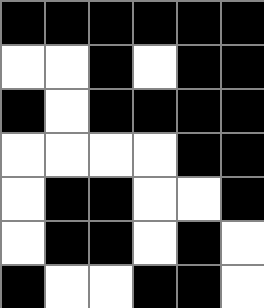[["black", "black", "black", "black", "black", "black"], ["white", "white", "black", "white", "black", "black"], ["black", "white", "black", "black", "black", "black"], ["white", "white", "white", "white", "black", "black"], ["white", "black", "black", "white", "white", "black"], ["white", "black", "black", "white", "black", "white"], ["black", "white", "white", "black", "black", "white"]]